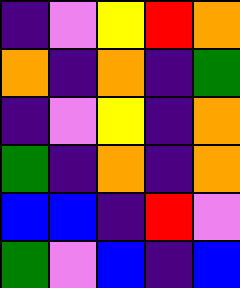[["indigo", "violet", "yellow", "red", "orange"], ["orange", "indigo", "orange", "indigo", "green"], ["indigo", "violet", "yellow", "indigo", "orange"], ["green", "indigo", "orange", "indigo", "orange"], ["blue", "blue", "indigo", "red", "violet"], ["green", "violet", "blue", "indigo", "blue"]]